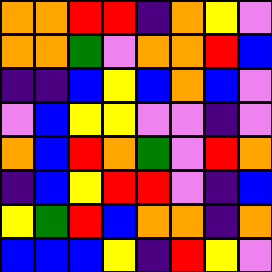[["orange", "orange", "red", "red", "indigo", "orange", "yellow", "violet"], ["orange", "orange", "green", "violet", "orange", "orange", "red", "blue"], ["indigo", "indigo", "blue", "yellow", "blue", "orange", "blue", "violet"], ["violet", "blue", "yellow", "yellow", "violet", "violet", "indigo", "violet"], ["orange", "blue", "red", "orange", "green", "violet", "red", "orange"], ["indigo", "blue", "yellow", "red", "red", "violet", "indigo", "blue"], ["yellow", "green", "red", "blue", "orange", "orange", "indigo", "orange"], ["blue", "blue", "blue", "yellow", "indigo", "red", "yellow", "violet"]]